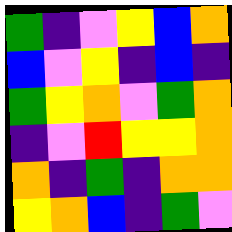[["green", "indigo", "violet", "yellow", "blue", "orange"], ["blue", "violet", "yellow", "indigo", "blue", "indigo"], ["green", "yellow", "orange", "violet", "green", "orange"], ["indigo", "violet", "red", "yellow", "yellow", "orange"], ["orange", "indigo", "green", "indigo", "orange", "orange"], ["yellow", "orange", "blue", "indigo", "green", "violet"]]